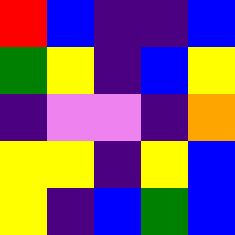[["red", "blue", "indigo", "indigo", "blue"], ["green", "yellow", "indigo", "blue", "yellow"], ["indigo", "violet", "violet", "indigo", "orange"], ["yellow", "yellow", "indigo", "yellow", "blue"], ["yellow", "indigo", "blue", "green", "blue"]]